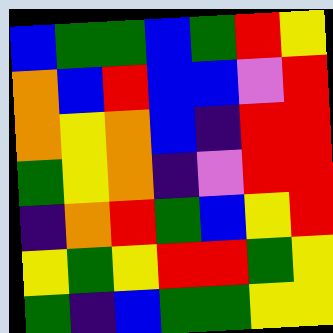[["blue", "green", "green", "blue", "green", "red", "yellow"], ["orange", "blue", "red", "blue", "blue", "violet", "red"], ["orange", "yellow", "orange", "blue", "indigo", "red", "red"], ["green", "yellow", "orange", "indigo", "violet", "red", "red"], ["indigo", "orange", "red", "green", "blue", "yellow", "red"], ["yellow", "green", "yellow", "red", "red", "green", "yellow"], ["green", "indigo", "blue", "green", "green", "yellow", "yellow"]]